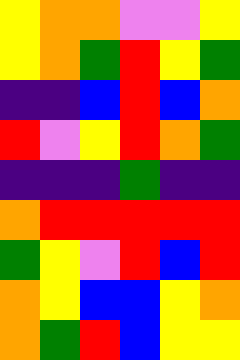[["yellow", "orange", "orange", "violet", "violet", "yellow"], ["yellow", "orange", "green", "red", "yellow", "green"], ["indigo", "indigo", "blue", "red", "blue", "orange"], ["red", "violet", "yellow", "red", "orange", "green"], ["indigo", "indigo", "indigo", "green", "indigo", "indigo"], ["orange", "red", "red", "red", "red", "red"], ["green", "yellow", "violet", "red", "blue", "red"], ["orange", "yellow", "blue", "blue", "yellow", "orange"], ["orange", "green", "red", "blue", "yellow", "yellow"]]